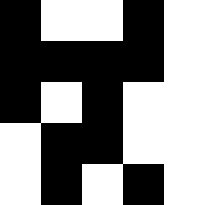[["black", "white", "white", "black", "white"], ["black", "black", "black", "black", "white"], ["black", "white", "black", "white", "white"], ["white", "black", "black", "white", "white"], ["white", "black", "white", "black", "white"]]